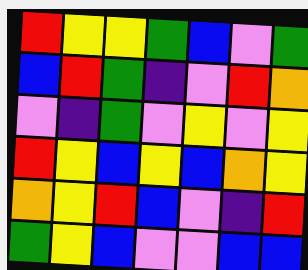[["red", "yellow", "yellow", "green", "blue", "violet", "green"], ["blue", "red", "green", "indigo", "violet", "red", "orange"], ["violet", "indigo", "green", "violet", "yellow", "violet", "yellow"], ["red", "yellow", "blue", "yellow", "blue", "orange", "yellow"], ["orange", "yellow", "red", "blue", "violet", "indigo", "red"], ["green", "yellow", "blue", "violet", "violet", "blue", "blue"]]